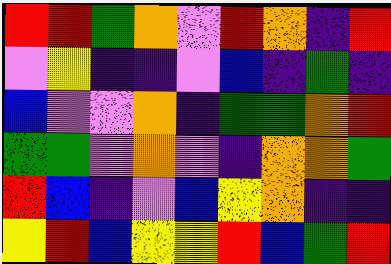[["red", "red", "green", "orange", "violet", "red", "orange", "indigo", "red"], ["violet", "yellow", "indigo", "indigo", "violet", "blue", "indigo", "green", "indigo"], ["blue", "violet", "violet", "orange", "indigo", "green", "green", "orange", "red"], ["green", "green", "violet", "orange", "violet", "indigo", "orange", "orange", "green"], ["red", "blue", "indigo", "violet", "blue", "yellow", "orange", "indigo", "indigo"], ["yellow", "red", "blue", "yellow", "yellow", "red", "blue", "green", "red"]]